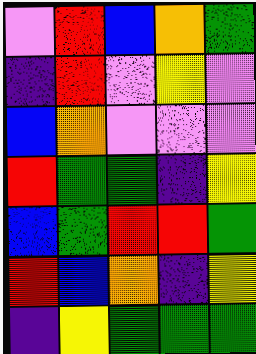[["violet", "red", "blue", "orange", "green"], ["indigo", "red", "violet", "yellow", "violet"], ["blue", "orange", "violet", "violet", "violet"], ["red", "green", "green", "indigo", "yellow"], ["blue", "green", "red", "red", "green"], ["red", "blue", "orange", "indigo", "yellow"], ["indigo", "yellow", "green", "green", "green"]]